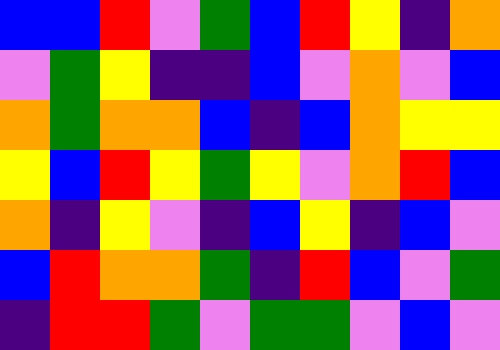[["blue", "blue", "red", "violet", "green", "blue", "red", "yellow", "indigo", "orange"], ["violet", "green", "yellow", "indigo", "indigo", "blue", "violet", "orange", "violet", "blue"], ["orange", "green", "orange", "orange", "blue", "indigo", "blue", "orange", "yellow", "yellow"], ["yellow", "blue", "red", "yellow", "green", "yellow", "violet", "orange", "red", "blue"], ["orange", "indigo", "yellow", "violet", "indigo", "blue", "yellow", "indigo", "blue", "violet"], ["blue", "red", "orange", "orange", "green", "indigo", "red", "blue", "violet", "green"], ["indigo", "red", "red", "green", "violet", "green", "green", "violet", "blue", "violet"]]